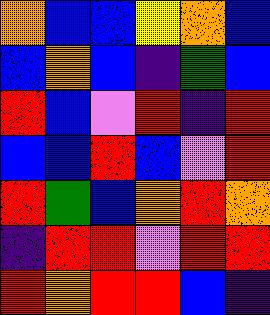[["orange", "blue", "blue", "yellow", "orange", "blue"], ["blue", "orange", "blue", "indigo", "green", "blue"], ["red", "blue", "violet", "red", "indigo", "red"], ["blue", "blue", "red", "blue", "violet", "red"], ["red", "green", "blue", "orange", "red", "orange"], ["indigo", "red", "red", "violet", "red", "red"], ["red", "orange", "red", "red", "blue", "indigo"]]